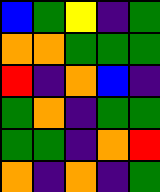[["blue", "green", "yellow", "indigo", "green"], ["orange", "orange", "green", "green", "green"], ["red", "indigo", "orange", "blue", "indigo"], ["green", "orange", "indigo", "green", "green"], ["green", "green", "indigo", "orange", "red"], ["orange", "indigo", "orange", "indigo", "green"]]